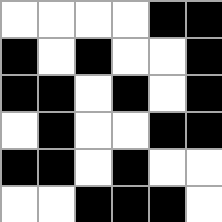[["white", "white", "white", "white", "black", "black"], ["black", "white", "black", "white", "white", "black"], ["black", "black", "white", "black", "white", "black"], ["white", "black", "white", "white", "black", "black"], ["black", "black", "white", "black", "white", "white"], ["white", "white", "black", "black", "black", "white"]]